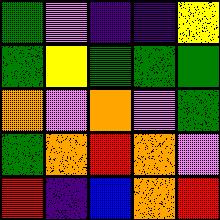[["green", "violet", "indigo", "indigo", "yellow"], ["green", "yellow", "green", "green", "green"], ["orange", "violet", "orange", "violet", "green"], ["green", "orange", "red", "orange", "violet"], ["red", "indigo", "blue", "orange", "red"]]